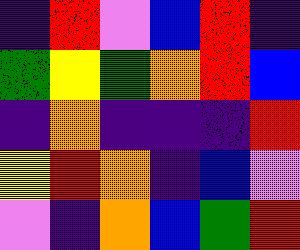[["indigo", "red", "violet", "blue", "red", "indigo"], ["green", "yellow", "green", "orange", "red", "blue"], ["indigo", "orange", "indigo", "indigo", "indigo", "red"], ["yellow", "red", "orange", "indigo", "blue", "violet"], ["violet", "indigo", "orange", "blue", "green", "red"]]